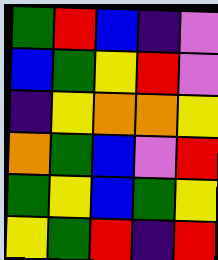[["green", "red", "blue", "indigo", "violet"], ["blue", "green", "yellow", "red", "violet"], ["indigo", "yellow", "orange", "orange", "yellow"], ["orange", "green", "blue", "violet", "red"], ["green", "yellow", "blue", "green", "yellow"], ["yellow", "green", "red", "indigo", "red"]]